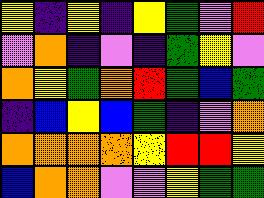[["yellow", "indigo", "yellow", "indigo", "yellow", "green", "violet", "red"], ["violet", "orange", "indigo", "violet", "indigo", "green", "yellow", "violet"], ["orange", "yellow", "green", "orange", "red", "green", "blue", "green"], ["indigo", "blue", "yellow", "blue", "green", "indigo", "violet", "orange"], ["orange", "orange", "orange", "orange", "yellow", "red", "red", "yellow"], ["blue", "orange", "orange", "violet", "violet", "yellow", "green", "green"]]